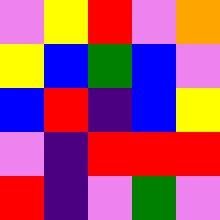[["violet", "yellow", "red", "violet", "orange"], ["yellow", "blue", "green", "blue", "violet"], ["blue", "red", "indigo", "blue", "yellow"], ["violet", "indigo", "red", "red", "red"], ["red", "indigo", "violet", "green", "violet"]]